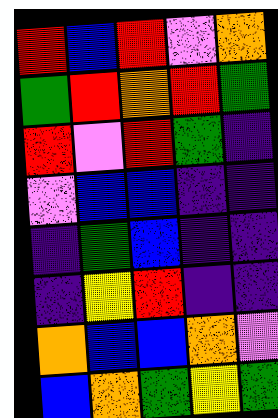[["red", "blue", "red", "violet", "orange"], ["green", "red", "orange", "red", "green"], ["red", "violet", "red", "green", "indigo"], ["violet", "blue", "blue", "indigo", "indigo"], ["indigo", "green", "blue", "indigo", "indigo"], ["indigo", "yellow", "red", "indigo", "indigo"], ["orange", "blue", "blue", "orange", "violet"], ["blue", "orange", "green", "yellow", "green"]]